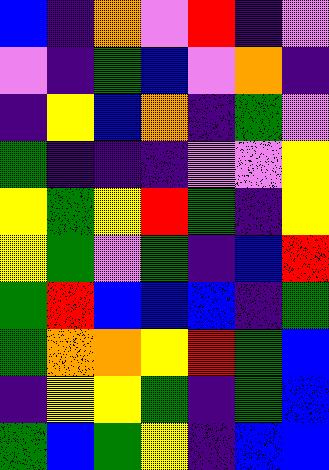[["blue", "indigo", "orange", "violet", "red", "indigo", "violet"], ["violet", "indigo", "green", "blue", "violet", "orange", "indigo"], ["indigo", "yellow", "blue", "orange", "indigo", "green", "violet"], ["green", "indigo", "indigo", "indigo", "violet", "violet", "yellow"], ["yellow", "green", "yellow", "red", "green", "indigo", "yellow"], ["yellow", "green", "violet", "green", "indigo", "blue", "red"], ["green", "red", "blue", "blue", "blue", "indigo", "green"], ["green", "orange", "orange", "yellow", "red", "green", "blue"], ["indigo", "yellow", "yellow", "green", "indigo", "green", "blue"], ["green", "blue", "green", "yellow", "indigo", "blue", "blue"]]